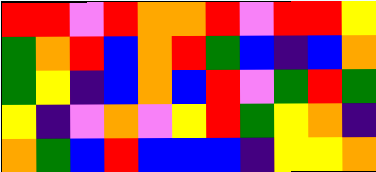[["red", "red", "violet", "red", "orange", "orange", "red", "violet", "red", "red", "yellow"], ["green", "orange", "red", "blue", "orange", "red", "green", "blue", "indigo", "blue", "orange"], ["green", "yellow", "indigo", "blue", "orange", "blue", "red", "violet", "green", "red", "green"], ["yellow", "indigo", "violet", "orange", "violet", "yellow", "red", "green", "yellow", "orange", "indigo"], ["orange", "green", "blue", "red", "blue", "blue", "blue", "indigo", "yellow", "yellow", "orange"]]